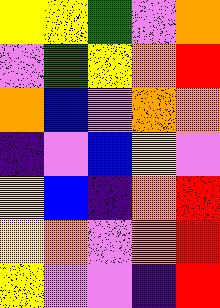[["yellow", "yellow", "green", "violet", "orange"], ["violet", "green", "yellow", "orange", "red"], ["orange", "blue", "violet", "orange", "orange"], ["indigo", "violet", "blue", "yellow", "violet"], ["yellow", "blue", "indigo", "orange", "red"], ["yellow", "orange", "violet", "orange", "red"], ["yellow", "violet", "violet", "indigo", "red"]]